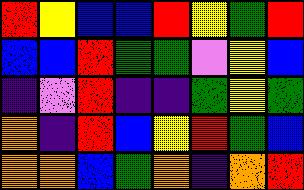[["red", "yellow", "blue", "blue", "red", "yellow", "green", "red"], ["blue", "blue", "red", "green", "green", "violet", "yellow", "blue"], ["indigo", "violet", "red", "indigo", "indigo", "green", "yellow", "green"], ["orange", "indigo", "red", "blue", "yellow", "red", "green", "blue"], ["orange", "orange", "blue", "green", "orange", "indigo", "orange", "red"]]